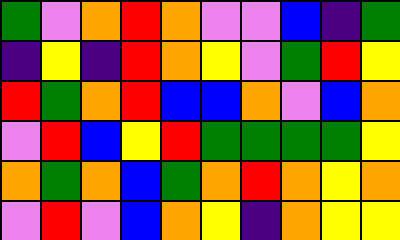[["green", "violet", "orange", "red", "orange", "violet", "violet", "blue", "indigo", "green"], ["indigo", "yellow", "indigo", "red", "orange", "yellow", "violet", "green", "red", "yellow"], ["red", "green", "orange", "red", "blue", "blue", "orange", "violet", "blue", "orange"], ["violet", "red", "blue", "yellow", "red", "green", "green", "green", "green", "yellow"], ["orange", "green", "orange", "blue", "green", "orange", "red", "orange", "yellow", "orange"], ["violet", "red", "violet", "blue", "orange", "yellow", "indigo", "orange", "yellow", "yellow"]]